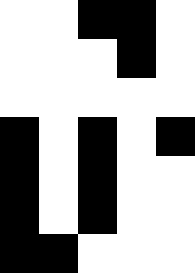[["white", "white", "black", "black", "white"], ["white", "white", "white", "black", "white"], ["white", "white", "white", "white", "white"], ["black", "white", "black", "white", "black"], ["black", "white", "black", "white", "white"], ["black", "white", "black", "white", "white"], ["black", "black", "white", "white", "white"]]